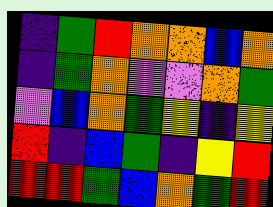[["indigo", "green", "red", "orange", "orange", "blue", "orange"], ["indigo", "green", "orange", "violet", "violet", "orange", "green"], ["violet", "blue", "orange", "green", "yellow", "indigo", "yellow"], ["red", "indigo", "blue", "green", "indigo", "yellow", "red"], ["red", "red", "green", "blue", "orange", "green", "red"]]